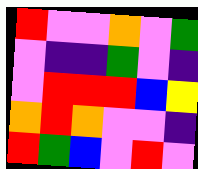[["red", "violet", "violet", "orange", "violet", "green"], ["violet", "indigo", "indigo", "green", "violet", "indigo"], ["violet", "red", "red", "red", "blue", "yellow"], ["orange", "red", "orange", "violet", "violet", "indigo"], ["red", "green", "blue", "violet", "red", "violet"]]